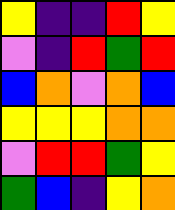[["yellow", "indigo", "indigo", "red", "yellow"], ["violet", "indigo", "red", "green", "red"], ["blue", "orange", "violet", "orange", "blue"], ["yellow", "yellow", "yellow", "orange", "orange"], ["violet", "red", "red", "green", "yellow"], ["green", "blue", "indigo", "yellow", "orange"]]